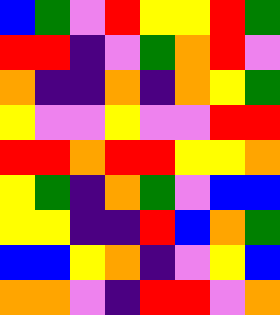[["blue", "green", "violet", "red", "yellow", "yellow", "red", "green"], ["red", "red", "indigo", "violet", "green", "orange", "red", "violet"], ["orange", "indigo", "indigo", "orange", "indigo", "orange", "yellow", "green"], ["yellow", "violet", "violet", "yellow", "violet", "violet", "red", "red"], ["red", "red", "orange", "red", "red", "yellow", "yellow", "orange"], ["yellow", "green", "indigo", "orange", "green", "violet", "blue", "blue"], ["yellow", "yellow", "indigo", "indigo", "red", "blue", "orange", "green"], ["blue", "blue", "yellow", "orange", "indigo", "violet", "yellow", "blue"], ["orange", "orange", "violet", "indigo", "red", "red", "violet", "orange"]]